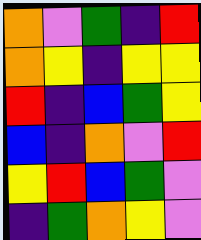[["orange", "violet", "green", "indigo", "red"], ["orange", "yellow", "indigo", "yellow", "yellow"], ["red", "indigo", "blue", "green", "yellow"], ["blue", "indigo", "orange", "violet", "red"], ["yellow", "red", "blue", "green", "violet"], ["indigo", "green", "orange", "yellow", "violet"]]